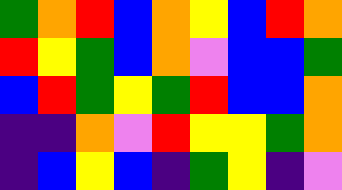[["green", "orange", "red", "blue", "orange", "yellow", "blue", "red", "orange"], ["red", "yellow", "green", "blue", "orange", "violet", "blue", "blue", "green"], ["blue", "red", "green", "yellow", "green", "red", "blue", "blue", "orange"], ["indigo", "indigo", "orange", "violet", "red", "yellow", "yellow", "green", "orange"], ["indigo", "blue", "yellow", "blue", "indigo", "green", "yellow", "indigo", "violet"]]